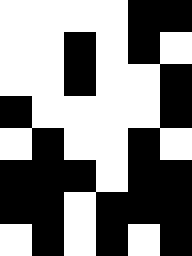[["white", "white", "white", "white", "black", "black"], ["white", "white", "black", "white", "black", "white"], ["white", "white", "black", "white", "white", "black"], ["black", "white", "white", "white", "white", "black"], ["white", "black", "white", "white", "black", "white"], ["black", "black", "black", "white", "black", "black"], ["black", "black", "white", "black", "black", "black"], ["white", "black", "white", "black", "white", "black"]]